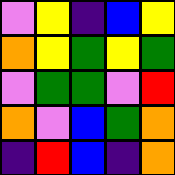[["violet", "yellow", "indigo", "blue", "yellow"], ["orange", "yellow", "green", "yellow", "green"], ["violet", "green", "green", "violet", "red"], ["orange", "violet", "blue", "green", "orange"], ["indigo", "red", "blue", "indigo", "orange"]]